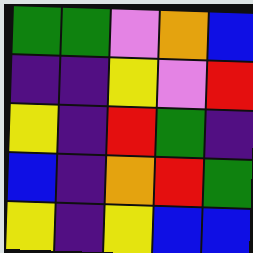[["green", "green", "violet", "orange", "blue"], ["indigo", "indigo", "yellow", "violet", "red"], ["yellow", "indigo", "red", "green", "indigo"], ["blue", "indigo", "orange", "red", "green"], ["yellow", "indigo", "yellow", "blue", "blue"]]